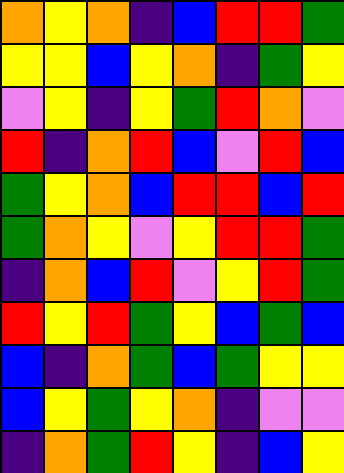[["orange", "yellow", "orange", "indigo", "blue", "red", "red", "green"], ["yellow", "yellow", "blue", "yellow", "orange", "indigo", "green", "yellow"], ["violet", "yellow", "indigo", "yellow", "green", "red", "orange", "violet"], ["red", "indigo", "orange", "red", "blue", "violet", "red", "blue"], ["green", "yellow", "orange", "blue", "red", "red", "blue", "red"], ["green", "orange", "yellow", "violet", "yellow", "red", "red", "green"], ["indigo", "orange", "blue", "red", "violet", "yellow", "red", "green"], ["red", "yellow", "red", "green", "yellow", "blue", "green", "blue"], ["blue", "indigo", "orange", "green", "blue", "green", "yellow", "yellow"], ["blue", "yellow", "green", "yellow", "orange", "indigo", "violet", "violet"], ["indigo", "orange", "green", "red", "yellow", "indigo", "blue", "yellow"]]